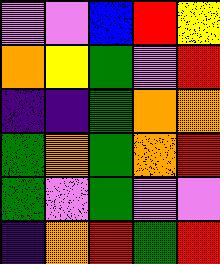[["violet", "violet", "blue", "red", "yellow"], ["orange", "yellow", "green", "violet", "red"], ["indigo", "indigo", "green", "orange", "orange"], ["green", "orange", "green", "orange", "red"], ["green", "violet", "green", "violet", "violet"], ["indigo", "orange", "red", "green", "red"]]